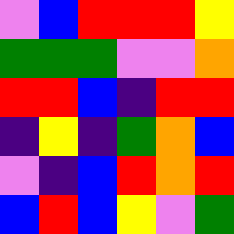[["violet", "blue", "red", "red", "red", "yellow"], ["green", "green", "green", "violet", "violet", "orange"], ["red", "red", "blue", "indigo", "red", "red"], ["indigo", "yellow", "indigo", "green", "orange", "blue"], ["violet", "indigo", "blue", "red", "orange", "red"], ["blue", "red", "blue", "yellow", "violet", "green"]]